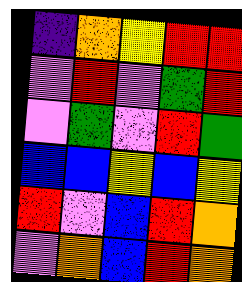[["indigo", "orange", "yellow", "red", "red"], ["violet", "red", "violet", "green", "red"], ["violet", "green", "violet", "red", "green"], ["blue", "blue", "yellow", "blue", "yellow"], ["red", "violet", "blue", "red", "orange"], ["violet", "orange", "blue", "red", "orange"]]